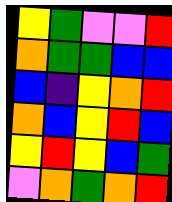[["yellow", "green", "violet", "violet", "red"], ["orange", "green", "green", "blue", "blue"], ["blue", "indigo", "yellow", "orange", "red"], ["orange", "blue", "yellow", "red", "blue"], ["yellow", "red", "yellow", "blue", "green"], ["violet", "orange", "green", "orange", "red"]]